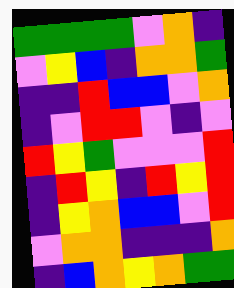[["green", "green", "green", "green", "violet", "orange", "indigo"], ["violet", "yellow", "blue", "indigo", "orange", "orange", "green"], ["indigo", "indigo", "red", "blue", "blue", "violet", "orange"], ["indigo", "violet", "red", "red", "violet", "indigo", "violet"], ["red", "yellow", "green", "violet", "violet", "violet", "red"], ["indigo", "red", "yellow", "indigo", "red", "yellow", "red"], ["indigo", "yellow", "orange", "blue", "blue", "violet", "red"], ["violet", "orange", "orange", "indigo", "indigo", "indigo", "orange"], ["indigo", "blue", "orange", "yellow", "orange", "green", "green"]]